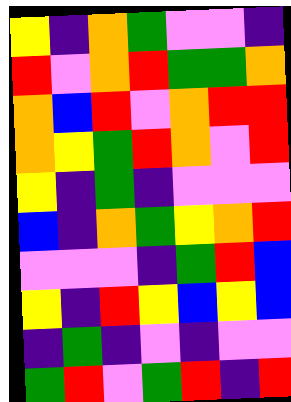[["yellow", "indigo", "orange", "green", "violet", "violet", "indigo"], ["red", "violet", "orange", "red", "green", "green", "orange"], ["orange", "blue", "red", "violet", "orange", "red", "red"], ["orange", "yellow", "green", "red", "orange", "violet", "red"], ["yellow", "indigo", "green", "indigo", "violet", "violet", "violet"], ["blue", "indigo", "orange", "green", "yellow", "orange", "red"], ["violet", "violet", "violet", "indigo", "green", "red", "blue"], ["yellow", "indigo", "red", "yellow", "blue", "yellow", "blue"], ["indigo", "green", "indigo", "violet", "indigo", "violet", "violet"], ["green", "red", "violet", "green", "red", "indigo", "red"]]